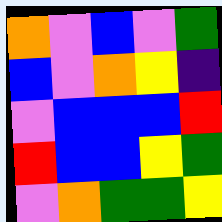[["orange", "violet", "blue", "violet", "green"], ["blue", "violet", "orange", "yellow", "indigo"], ["violet", "blue", "blue", "blue", "red"], ["red", "blue", "blue", "yellow", "green"], ["violet", "orange", "green", "green", "yellow"]]